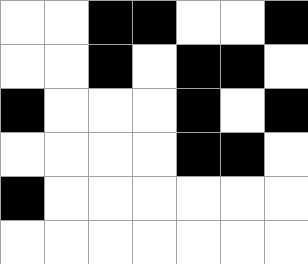[["white", "white", "black", "black", "white", "white", "black"], ["white", "white", "black", "white", "black", "black", "white"], ["black", "white", "white", "white", "black", "white", "black"], ["white", "white", "white", "white", "black", "black", "white"], ["black", "white", "white", "white", "white", "white", "white"], ["white", "white", "white", "white", "white", "white", "white"]]